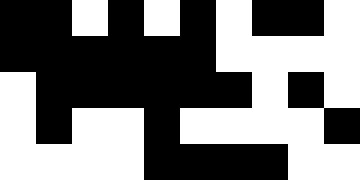[["black", "black", "white", "black", "white", "black", "white", "black", "black", "white"], ["black", "black", "black", "black", "black", "black", "white", "white", "white", "white"], ["white", "black", "black", "black", "black", "black", "black", "white", "black", "white"], ["white", "black", "white", "white", "black", "white", "white", "white", "white", "black"], ["white", "white", "white", "white", "black", "black", "black", "black", "white", "white"]]